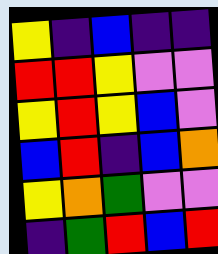[["yellow", "indigo", "blue", "indigo", "indigo"], ["red", "red", "yellow", "violet", "violet"], ["yellow", "red", "yellow", "blue", "violet"], ["blue", "red", "indigo", "blue", "orange"], ["yellow", "orange", "green", "violet", "violet"], ["indigo", "green", "red", "blue", "red"]]